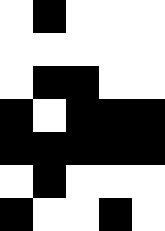[["white", "black", "white", "white", "white"], ["white", "white", "white", "white", "white"], ["white", "black", "black", "white", "white"], ["black", "white", "black", "black", "black"], ["black", "black", "black", "black", "black"], ["white", "black", "white", "white", "white"], ["black", "white", "white", "black", "white"]]